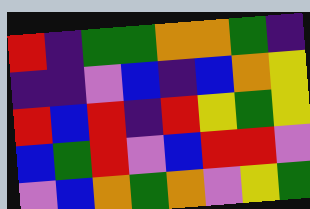[["red", "indigo", "green", "green", "orange", "orange", "green", "indigo"], ["indigo", "indigo", "violet", "blue", "indigo", "blue", "orange", "yellow"], ["red", "blue", "red", "indigo", "red", "yellow", "green", "yellow"], ["blue", "green", "red", "violet", "blue", "red", "red", "violet"], ["violet", "blue", "orange", "green", "orange", "violet", "yellow", "green"]]